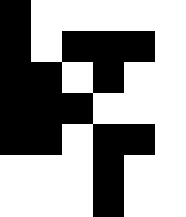[["black", "white", "white", "white", "white", "white"], ["black", "white", "black", "black", "black", "white"], ["black", "black", "white", "black", "white", "white"], ["black", "black", "black", "white", "white", "white"], ["black", "black", "white", "black", "black", "white"], ["white", "white", "white", "black", "white", "white"], ["white", "white", "white", "black", "white", "white"]]